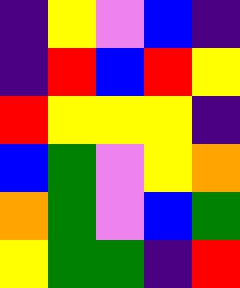[["indigo", "yellow", "violet", "blue", "indigo"], ["indigo", "red", "blue", "red", "yellow"], ["red", "yellow", "yellow", "yellow", "indigo"], ["blue", "green", "violet", "yellow", "orange"], ["orange", "green", "violet", "blue", "green"], ["yellow", "green", "green", "indigo", "red"]]